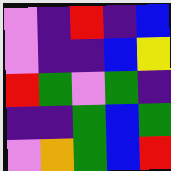[["violet", "indigo", "red", "indigo", "blue"], ["violet", "indigo", "indigo", "blue", "yellow"], ["red", "green", "violet", "green", "indigo"], ["indigo", "indigo", "green", "blue", "green"], ["violet", "orange", "green", "blue", "red"]]